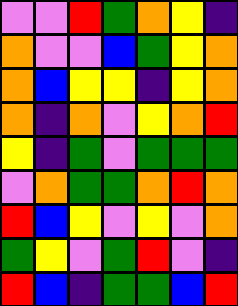[["violet", "violet", "red", "green", "orange", "yellow", "indigo"], ["orange", "violet", "violet", "blue", "green", "yellow", "orange"], ["orange", "blue", "yellow", "yellow", "indigo", "yellow", "orange"], ["orange", "indigo", "orange", "violet", "yellow", "orange", "red"], ["yellow", "indigo", "green", "violet", "green", "green", "green"], ["violet", "orange", "green", "green", "orange", "red", "orange"], ["red", "blue", "yellow", "violet", "yellow", "violet", "orange"], ["green", "yellow", "violet", "green", "red", "violet", "indigo"], ["red", "blue", "indigo", "green", "green", "blue", "red"]]